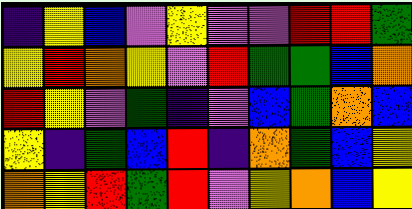[["indigo", "yellow", "blue", "violet", "yellow", "violet", "violet", "red", "red", "green"], ["yellow", "red", "orange", "yellow", "violet", "red", "green", "green", "blue", "orange"], ["red", "yellow", "violet", "green", "indigo", "violet", "blue", "green", "orange", "blue"], ["yellow", "indigo", "green", "blue", "red", "indigo", "orange", "green", "blue", "yellow"], ["orange", "yellow", "red", "green", "red", "violet", "yellow", "orange", "blue", "yellow"]]